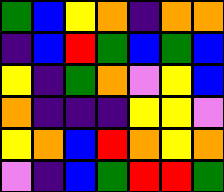[["green", "blue", "yellow", "orange", "indigo", "orange", "orange"], ["indigo", "blue", "red", "green", "blue", "green", "blue"], ["yellow", "indigo", "green", "orange", "violet", "yellow", "blue"], ["orange", "indigo", "indigo", "indigo", "yellow", "yellow", "violet"], ["yellow", "orange", "blue", "red", "orange", "yellow", "orange"], ["violet", "indigo", "blue", "green", "red", "red", "green"]]